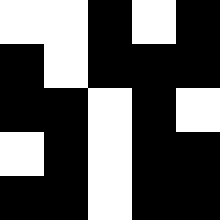[["white", "white", "black", "white", "black"], ["black", "white", "black", "black", "black"], ["black", "black", "white", "black", "white"], ["white", "black", "white", "black", "black"], ["black", "black", "white", "black", "black"]]